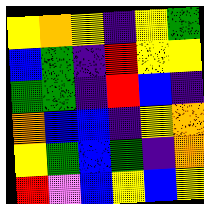[["yellow", "orange", "yellow", "indigo", "yellow", "green"], ["blue", "green", "indigo", "red", "yellow", "yellow"], ["green", "green", "indigo", "red", "blue", "indigo"], ["orange", "blue", "blue", "indigo", "yellow", "orange"], ["yellow", "green", "blue", "green", "indigo", "orange"], ["red", "violet", "blue", "yellow", "blue", "yellow"]]